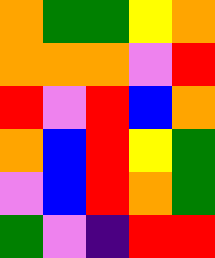[["orange", "green", "green", "yellow", "orange"], ["orange", "orange", "orange", "violet", "red"], ["red", "violet", "red", "blue", "orange"], ["orange", "blue", "red", "yellow", "green"], ["violet", "blue", "red", "orange", "green"], ["green", "violet", "indigo", "red", "red"]]